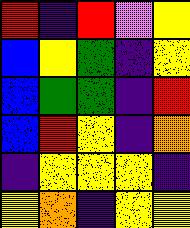[["red", "indigo", "red", "violet", "yellow"], ["blue", "yellow", "green", "indigo", "yellow"], ["blue", "green", "green", "indigo", "red"], ["blue", "red", "yellow", "indigo", "orange"], ["indigo", "yellow", "yellow", "yellow", "indigo"], ["yellow", "orange", "indigo", "yellow", "yellow"]]